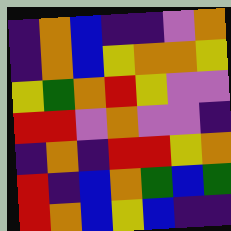[["indigo", "orange", "blue", "indigo", "indigo", "violet", "orange"], ["indigo", "orange", "blue", "yellow", "orange", "orange", "yellow"], ["yellow", "green", "orange", "red", "yellow", "violet", "violet"], ["red", "red", "violet", "orange", "violet", "violet", "indigo"], ["indigo", "orange", "indigo", "red", "red", "yellow", "orange"], ["red", "indigo", "blue", "orange", "green", "blue", "green"], ["red", "orange", "blue", "yellow", "blue", "indigo", "indigo"]]